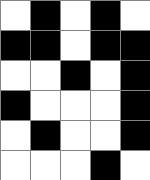[["white", "black", "white", "black", "white"], ["black", "black", "white", "black", "black"], ["white", "white", "black", "white", "black"], ["black", "white", "white", "white", "black"], ["white", "black", "white", "white", "black"], ["white", "white", "white", "black", "white"]]